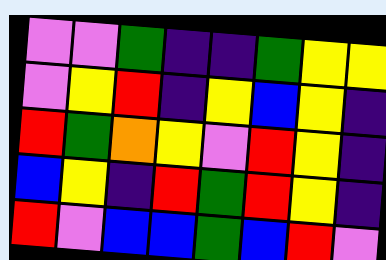[["violet", "violet", "green", "indigo", "indigo", "green", "yellow", "yellow"], ["violet", "yellow", "red", "indigo", "yellow", "blue", "yellow", "indigo"], ["red", "green", "orange", "yellow", "violet", "red", "yellow", "indigo"], ["blue", "yellow", "indigo", "red", "green", "red", "yellow", "indigo"], ["red", "violet", "blue", "blue", "green", "blue", "red", "violet"]]